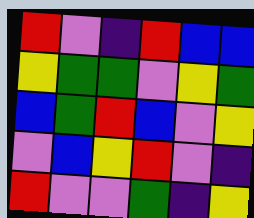[["red", "violet", "indigo", "red", "blue", "blue"], ["yellow", "green", "green", "violet", "yellow", "green"], ["blue", "green", "red", "blue", "violet", "yellow"], ["violet", "blue", "yellow", "red", "violet", "indigo"], ["red", "violet", "violet", "green", "indigo", "yellow"]]